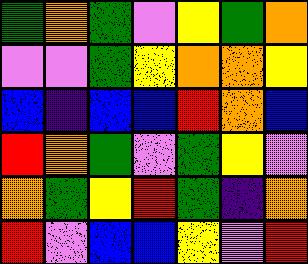[["green", "orange", "green", "violet", "yellow", "green", "orange"], ["violet", "violet", "green", "yellow", "orange", "orange", "yellow"], ["blue", "indigo", "blue", "blue", "red", "orange", "blue"], ["red", "orange", "green", "violet", "green", "yellow", "violet"], ["orange", "green", "yellow", "red", "green", "indigo", "orange"], ["red", "violet", "blue", "blue", "yellow", "violet", "red"]]